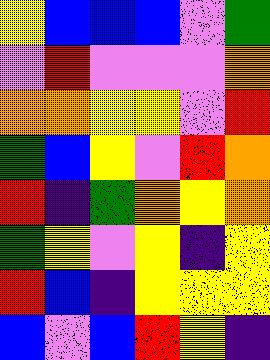[["yellow", "blue", "blue", "blue", "violet", "green"], ["violet", "red", "violet", "violet", "violet", "orange"], ["orange", "orange", "yellow", "yellow", "violet", "red"], ["green", "blue", "yellow", "violet", "red", "orange"], ["red", "indigo", "green", "orange", "yellow", "orange"], ["green", "yellow", "violet", "yellow", "indigo", "yellow"], ["red", "blue", "indigo", "yellow", "yellow", "yellow"], ["blue", "violet", "blue", "red", "yellow", "indigo"]]